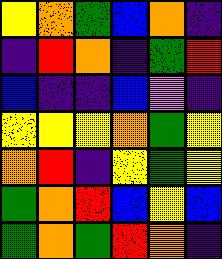[["yellow", "orange", "green", "blue", "orange", "indigo"], ["indigo", "red", "orange", "indigo", "green", "red"], ["blue", "indigo", "indigo", "blue", "violet", "indigo"], ["yellow", "yellow", "yellow", "orange", "green", "yellow"], ["orange", "red", "indigo", "yellow", "green", "yellow"], ["green", "orange", "red", "blue", "yellow", "blue"], ["green", "orange", "green", "red", "orange", "indigo"]]